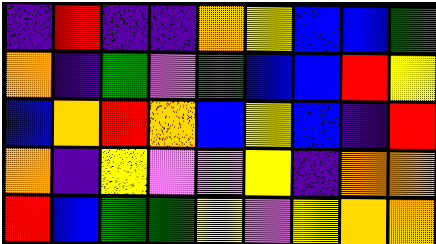[["indigo", "red", "indigo", "indigo", "orange", "yellow", "blue", "blue", "green"], ["orange", "indigo", "green", "violet", "green", "blue", "blue", "red", "yellow"], ["blue", "orange", "red", "orange", "blue", "yellow", "blue", "indigo", "red"], ["orange", "indigo", "yellow", "violet", "violet", "yellow", "indigo", "orange", "orange"], ["red", "blue", "green", "green", "yellow", "violet", "yellow", "orange", "orange"]]